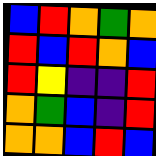[["blue", "red", "orange", "green", "orange"], ["red", "blue", "red", "orange", "blue"], ["red", "yellow", "indigo", "indigo", "red"], ["orange", "green", "blue", "indigo", "red"], ["orange", "orange", "blue", "red", "blue"]]